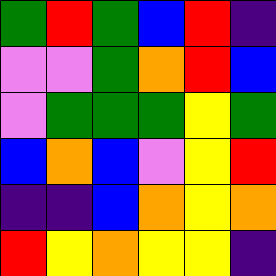[["green", "red", "green", "blue", "red", "indigo"], ["violet", "violet", "green", "orange", "red", "blue"], ["violet", "green", "green", "green", "yellow", "green"], ["blue", "orange", "blue", "violet", "yellow", "red"], ["indigo", "indigo", "blue", "orange", "yellow", "orange"], ["red", "yellow", "orange", "yellow", "yellow", "indigo"]]